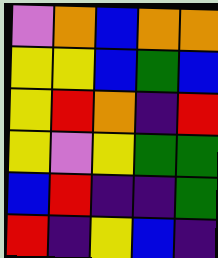[["violet", "orange", "blue", "orange", "orange"], ["yellow", "yellow", "blue", "green", "blue"], ["yellow", "red", "orange", "indigo", "red"], ["yellow", "violet", "yellow", "green", "green"], ["blue", "red", "indigo", "indigo", "green"], ["red", "indigo", "yellow", "blue", "indigo"]]